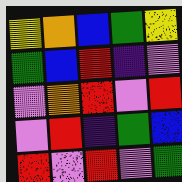[["yellow", "orange", "blue", "green", "yellow"], ["green", "blue", "red", "indigo", "violet"], ["violet", "orange", "red", "violet", "red"], ["violet", "red", "indigo", "green", "blue"], ["red", "violet", "red", "violet", "green"]]